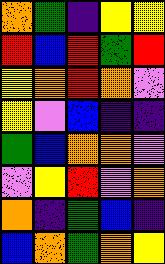[["orange", "green", "indigo", "yellow", "yellow"], ["red", "blue", "red", "green", "red"], ["yellow", "orange", "red", "orange", "violet"], ["yellow", "violet", "blue", "indigo", "indigo"], ["green", "blue", "orange", "orange", "violet"], ["violet", "yellow", "red", "violet", "orange"], ["orange", "indigo", "green", "blue", "indigo"], ["blue", "orange", "green", "orange", "yellow"]]